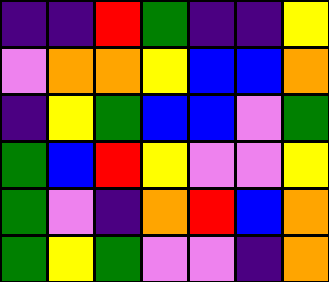[["indigo", "indigo", "red", "green", "indigo", "indigo", "yellow"], ["violet", "orange", "orange", "yellow", "blue", "blue", "orange"], ["indigo", "yellow", "green", "blue", "blue", "violet", "green"], ["green", "blue", "red", "yellow", "violet", "violet", "yellow"], ["green", "violet", "indigo", "orange", "red", "blue", "orange"], ["green", "yellow", "green", "violet", "violet", "indigo", "orange"]]